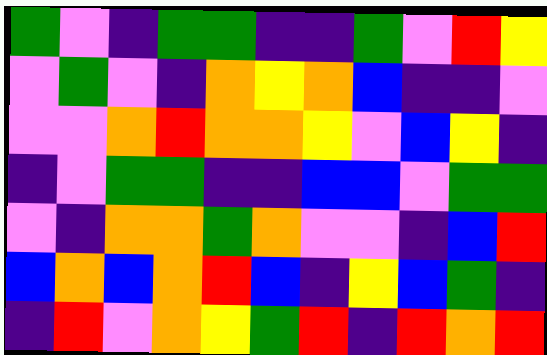[["green", "violet", "indigo", "green", "green", "indigo", "indigo", "green", "violet", "red", "yellow"], ["violet", "green", "violet", "indigo", "orange", "yellow", "orange", "blue", "indigo", "indigo", "violet"], ["violet", "violet", "orange", "red", "orange", "orange", "yellow", "violet", "blue", "yellow", "indigo"], ["indigo", "violet", "green", "green", "indigo", "indigo", "blue", "blue", "violet", "green", "green"], ["violet", "indigo", "orange", "orange", "green", "orange", "violet", "violet", "indigo", "blue", "red"], ["blue", "orange", "blue", "orange", "red", "blue", "indigo", "yellow", "blue", "green", "indigo"], ["indigo", "red", "violet", "orange", "yellow", "green", "red", "indigo", "red", "orange", "red"]]